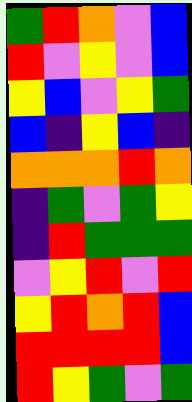[["green", "red", "orange", "violet", "blue"], ["red", "violet", "yellow", "violet", "blue"], ["yellow", "blue", "violet", "yellow", "green"], ["blue", "indigo", "yellow", "blue", "indigo"], ["orange", "orange", "orange", "red", "orange"], ["indigo", "green", "violet", "green", "yellow"], ["indigo", "red", "green", "green", "green"], ["violet", "yellow", "red", "violet", "red"], ["yellow", "red", "orange", "red", "blue"], ["red", "red", "red", "red", "blue"], ["red", "yellow", "green", "violet", "green"]]